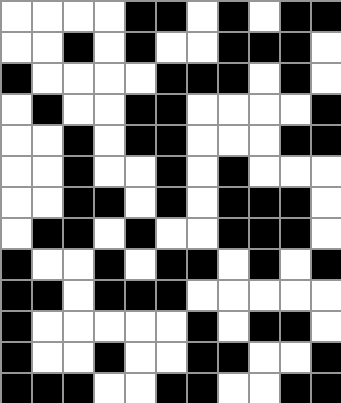[["white", "white", "white", "white", "black", "black", "white", "black", "white", "black", "black"], ["white", "white", "black", "white", "black", "white", "white", "black", "black", "black", "white"], ["black", "white", "white", "white", "white", "black", "black", "black", "white", "black", "white"], ["white", "black", "white", "white", "black", "black", "white", "white", "white", "white", "black"], ["white", "white", "black", "white", "black", "black", "white", "white", "white", "black", "black"], ["white", "white", "black", "white", "white", "black", "white", "black", "white", "white", "white"], ["white", "white", "black", "black", "white", "black", "white", "black", "black", "black", "white"], ["white", "black", "black", "white", "black", "white", "white", "black", "black", "black", "white"], ["black", "white", "white", "black", "white", "black", "black", "white", "black", "white", "black"], ["black", "black", "white", "black", "black", "black", "white", "white", "white", "white", "white"], ["black", "white", "white", "white", "white", "white", "black", "white", "black", "black", "white"], ["black", "white", "white", "black", "white", "white", "black", "black", "white", "white", "black"], ["black", "black", "black", "white", "white", "black", "black", "white", "white", "black", "black"]]